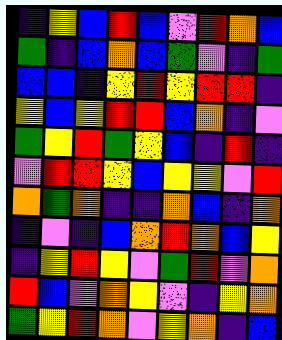[["indigo", "yellow", "blue", "red", "blue", "violet", "red", "orange", "blue"], ["green", "indigo", "blue", "orange", "blue", "green", "violet", "indigo", "green"], ["blue", "blue", "indigo", "yellow", "red", "yellow", "red", "red", "indigo"], ["yellow", "blue", "yellow", "red", "red", "blue", "orange", "indigo", "violet"], ["green", "yellow", "red", "green", "yellow", "blue", "indigo", "red", "indigo"], ["violet", "red", "red", "yellow", "blue", "yellow", "yellow", "violet", "red"], ["orange", "green", "orange", "indigo", "indigo", "orange", "blue", "indigo", "orange"], ["indigo", "violet", "indigo", "blue", "orange", "red", "orange", "blue", "yellow"], ["indigo", "yellow", "red", "yellow", "violet", "green", "red", "violet", "orange"], ["red", "blue", "violet", "orange", "yellow", "violet", "indigo", "yellow", "orange"], ["green", "yellow", "red", "orange", "violet", "yellow", "orange", "indigo", "blue"]]